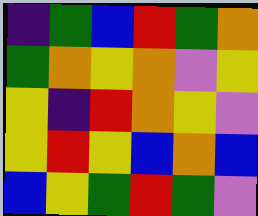[["indigo", "green", "blue", "red", "green", "orange"], ["green", "orange", "yellow", "orange", "violet", "yellow"], ["yellow", "indigo", "red", "orange", "yellow", "violet"], ["yellow", "red", "yellow", "blue", "orange", "blue"], ["blue", "yellow", "green", "red", "green", "violet"]]